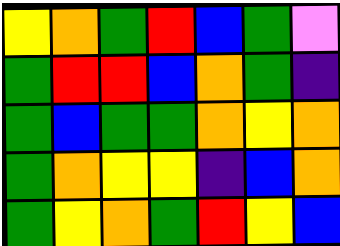[["yellow", "orange", "green", "red", "blue", "green", "violet"], ["green", "red", "red", "blue", "orange", "green", "indigo"], ["green", "blue", "green", "green", "orange", "yellow", "orange"], ["green", "orange", "yellow", "yellow", "indigo", "blue", "orange"], ["green", "yellow", "orange", "green", "red", "yellow", "blue"]]